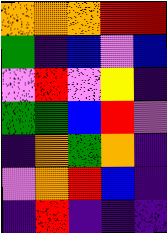[["orange", "orange", "orange", "red", "red"], ["green", "indigo", "blue", "violet", "blue"], ["violet", "red", "violet", "yellow", "indigo"], ["green", "green", "blue", "red", "violet"], ["indigo", "orange", "green", "orange", "indigo"], ["violet", "orange", "red", "blue", "indigo"], ["indigo", "red", "indigo", "indigo", "indigo"]]